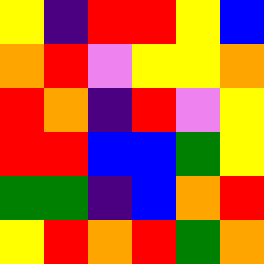[["yellow", "indigo", "red", "red", "yellow", "blue"], ["orange", "red", "violet", "yellow", "yellow", "orange"], ["red", "orange", "indigo", "red", "violet", "yellow"], ["red", "red", "blue", "blue", "green", "yellow"], ["green", "green", "indigo", "blue", "orange", "red"], ["yellow", "red", "orange", "red", "green", "orange"]]